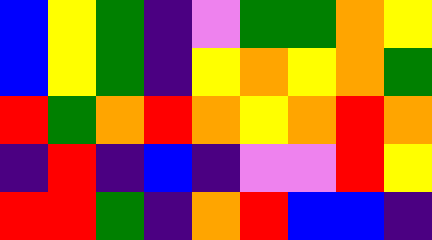[["blue", "yellow", "green", "indigo", "violet", "green", "green", "orange", "yellow"], ["blue", "yellow", "green", "indigo", "yellow", "orange", "yellow", "orange", "green"], ["red", "green", "orange", "red", "orange", "yellow", "orange", "red", "orange"], ["indigo", "red", "indigo", "blue", "indigo", "violet", "violet", "red", "yellow"], ["red", "red", "green", "indigo", "orange", "red", "blue", "blue", "indigo"]]